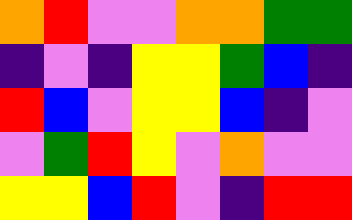[["orange", "red", "violet", "violet", "orange", "orange", "green", "green"], ["indigo", "violet", "indigo", "yellow", "yellow", "green", "blue", "indigo"], ["red", "blue", "violet", "yellow", "yellow", "blue", "indigo", "violet"], ["violet", "green", "red", "yellow", "violet", "orange", "violet", "violet"], ["yellow", "yellow", "blue", "red", "violet", "indigo", "red", "red"]]